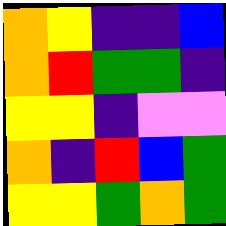[["orange", "yellow", "indigo", "indigo", "blue"], ["orange", "red", "green", "green", "indigo"], ["yellow", "yellow", "indigo", "violet", "violet"], ["orange", "indigo", "red", "blue", "green"], ["yellow", "yellow", "green", "orange", "green"]]